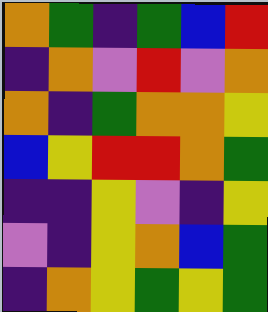[["orange", "green", "indigo", "green", "blue", "red"], ["indigo", "orange", "violet", "red", "violet", "orange"], ["orange", "indigo", "green", "orange", "orange", "yellow"], ["blue", "yellow", "red", "red", "orange", "green"], ["indigo", "indigo", "yellow", "violet", "indigo", "yellow"], ["violet", "indigo", "yellow", "orange", "blue", "green"], ["indigo", "orange", "yellow", "green", "yellow", "green"]]